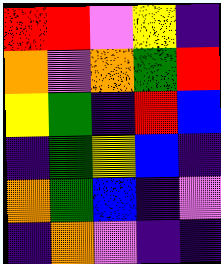[["red", "red", "violet", "yellow", "indigo"], ["orange", "violet", "orange", "green", "red"], ["yellow", "green", "indigo", "red", "blue"], ["indigo", "green", "yellow", "blue", "indigo"], ["orange", "green", "blue", "indigo", "violet"], ["indigo", "orange", "violet", "indigo", "indigo"]]